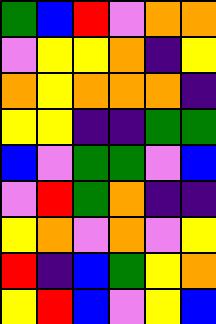[["green", "blue", "red", "violet", "orange", "orange"], ["violet", "yellow", "yellow", "orange", "indigo", "yellow"], ["orange", "yellow", "orange", "orange", "orange", "indigo"], ["yellow", "yellow", "indigo", "indigo", "green", "green"], ["blue", "violet", "green", "green", "violet", "blue"], ["violet", "red", "green", "orange", "indigo", "indigo"], ["yellow", "orange", "violet", "orange", "violet", "yellow"], ["red", "indigo", "blue", "green", "yellow", "orange"], ["yellow", "red", "blue", "violet", "yellow", "blue"]]